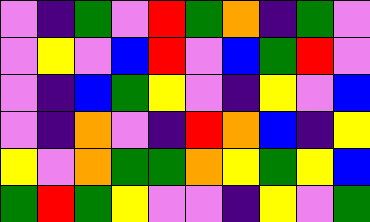[["violet", "indigo", "green", "violet", "red", "green", "orange", "indigo", "green", "violet"], ["violet", "yellow", "violet", "blue", "red", "violet", "blue", "green", "red", "violet"], ["violet", "indigo", "blue", "green", "yellow", "violet", "indigo", "yellow", "violet", "blue"], ["violet", "indigo", "orange", "violet", "indigo", "red", "orange", "blue", "indigo", "yellow"], ["yellow", "violet", "orange", "green", "green", "orange", "yellow", "green", "yellow", "blue"], ["green", "red", "green", "yellow", "violet", "violet", "indigo", "yellow", "violet", "green"]]